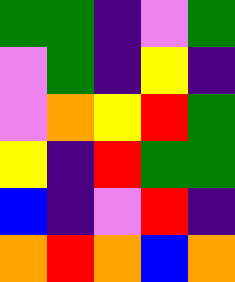[["green", "green", "indigo", "violet", "green"], ["violet", "green", "indigo", "yellow", "indigo"], ["violet", "orange", "yellow", "red", "green"], ["yellow", "indigo", "red", "green", "green"], ["blue", "indigo", "violet", "red", "indigo"], ["orange", "red", "orange", "blue", "orange"]]